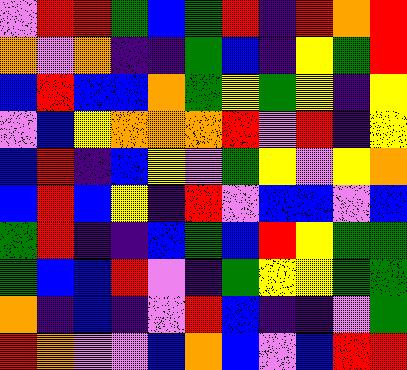[["violet", "red", "red", "green", "blue", "green", "red", "indigo", "red", "orange", "red"], ["orange", "violet", "orange", "indigo", "indigo", "green", "blue", "indigo", "yellow", "green", "red"], ["blue", "red", "blue", "blue", "orange", "green", "yellow", "green", "yellow", "indigo", "yellow"], ["violet", "blue", "yellow", "orange", "orange", "orange", "red", "violet", "red", "indigo", "yellow"], ["blue", "red", "indigo", "blue", "yellow", "violet", "green", "yellow", "violet", "yellow", "orange"], ["blue", "red", "blue", "yellow", "indigo", "red", "violet", "blue", "blue", "violet", "blue"], ["green", "red", "indigo", "indigo", "blue", "green", "blue", "red", "yellow", "green", "green"], ["green", "blue", "blue", "red", "violet", "indigo", "green", "yellow", "yellow", "green", "green"], ["orange", "indigo", "blue", "indigo", "violet", "red", "blue", "indigo", "indigo", "violet", "green"], ["red", "orange", "violet", "violet", "blue", "orange", "blue", "violet", "blue", "red", "red"]]